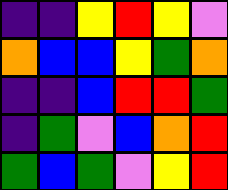[["indigo", "indigo", "yellow", "red", "yellow", "violet"], ["orange", "blue", "blue", "yellow", "green", "orange"], ["indigo", "indigo", "blue", "red", "red", "green"], ["indigo", "green", "violet", "blue", "orange", "red"], ["green", "blue", "green", "violet", "yellow", "red"]]